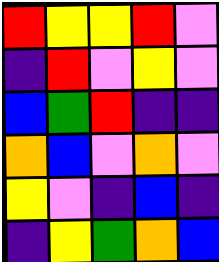[["red", "yellow", "yellow", "red", "violet"], ["indigo", "red", "violet", "yellow", "violet"], ["blue", "green", "red", "indigo", "indigo"], ["orange", "blue", "violet", "orange", "violet"], ["yellow", "violet", "indigo", "blue", "indigo"], ["indigo", "yellow", "green", "orange", "blue"]]